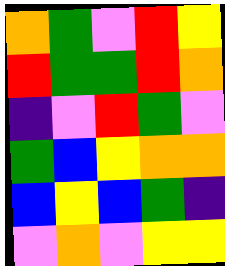[["orange", "green", "violet", "red", "yellow"], ["red", "green", "green", "red", "orange"], ["indigo", "violet", "red", "green", "violet"], ["green", "blue", "yellow", "orange", "orange"], ["blue", "yellow", "blue", "green", "indigo"], ["violet", "orange", "violet", "yellow", "yellow"]]